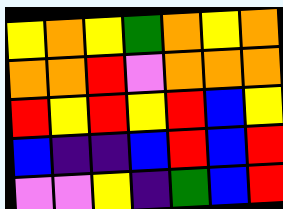[["yellow", "orange", "yellow", "green", "orange", "yellow", "orange"], ["orange", "orange", "red", "violet", "orange", "orange", "orange"], ["red", "yellow", "red", "yellow", "red", "blue", "yellow"], ["blue", "indigo", "indigo", "blue", "red", "blue", "red"], ["violet", "violet", "yellow", "indigo", "green", "blue", "red"]]